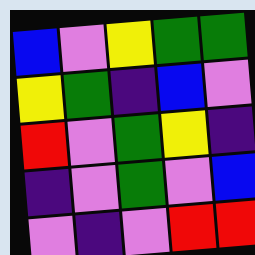[["blue", "violet", "yellow", "green", "green"], ["yellow", "green", "indigo", "blue", "violet"], ["red", "violet", "green", "yellow", "indigo"], ["indigo", "violet", "green", "violet", "blue"], ["violet", "indigo", "violet", "red", "red"]]